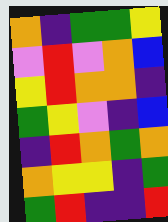[["orange", "indigo", "green", "green", "yellow"], ["violet", "red", "violet", "orange", "blue"], ["yellow", "red", "orange", "orange", "indigo"], ["green", "yellow", "violet", "indigo", "blue"], ["indigo", "red", "orange", "green", "orange"], ["orange", "yellow", "yellow", "indigo", "green"], ["green", "red", "indigo", "indigo", "red"]]